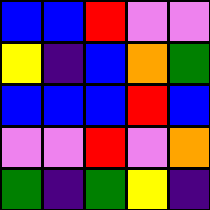[["blue", "blue", "red", "violet", "violet"], ["yellow", "indigo", "blue", "orange", "green"], ["blue", "blue", "blue", "red", "blue"], ["violet", "violet", "red", "violet", "orange"], ["green", "indigo", "green", "yellow", "indigo"]]